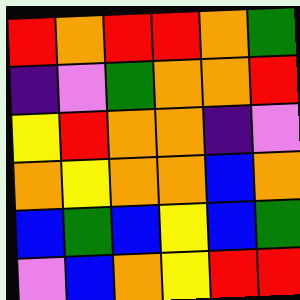[["red", "orange", "red", "red", "orange", "green"], ["indigo", "violet", "green", "orange", "orange", "red"], ["yellow", "red", "orange", "orange", "indigo", "violet"], ["orange", "yellow", "orange", "orange", "blue", "orange"], ["blue", "green", "blue", "yellow", "blue", "green"], ["violet", "blue", "orange", "yellow", "red", "red"]]